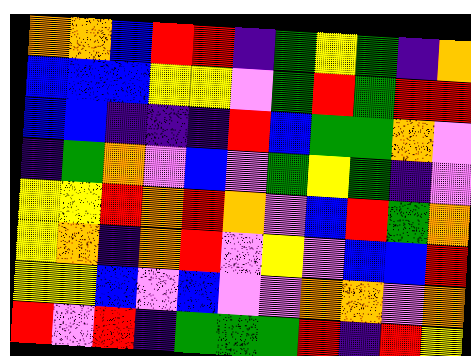[["orange", "orange", "blue", "red", "red", "indigo", "green", "yellow", "green", "indigo", "orange"], ["blue", "blue", "blue", "yellow", "yellow", "violet", "green", "red", "green", "red", "red"], ["blue", "blue", "indigo", "indigo", "indigo", "red", "blue", "green", "green", "orange", "violet"], ["indigo", "green", "orange", "violet", "blue", "violet", "green", "yellow", "green", "indigo", "violet"], ["yellow", "yellow", "red", "orange", "red", "orange", "violet", "blue", "red", "green", "orange"], ["yellow", "orange", "indigo", "orange", "red", "violet", "yellow", "violet", "blue", "blue", "red"], ["yellow", "yellow", "blue", "violet", "blue", "violet", "violet", "orange", "orange", "violet", "orange"], ["red", "violet", "red", "indigo", "green", "green", "green", "red", "indigo", "red", "yellow"]]